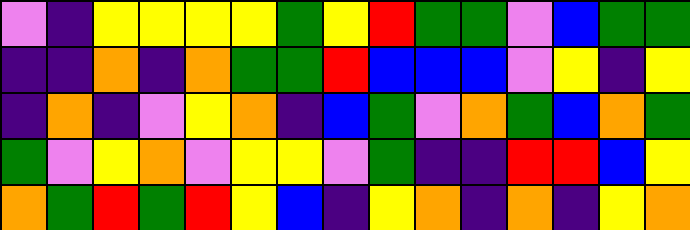[["violet", "indigo", "yellow", "yellow", "yellow", "yellow", "green", "yellow", "red", "green", "green", "violet", "blue", "green", "green"], ["indigo", "indigo", "orange", "indigo", "orange", "green", "green", "red", "blue", "blue", "blue", "violet", "yellow", "indigo", "yellow"], ["indigo", "orange", "indigo", "violet", "yellow", "orange", "indigo", "blue", "green", "violet", "orange", "green", "blue", "orange", "green"], ["green", "violet", "yellow", "orange", "violet", "yellow", "yellow", "violet", "green", "indigo", "indigo", "red", "red", "blue", "yellow"], ["orange", "green", "red", "green", "red", "yellow", "blue", "indigo", "yellow", "orange", "indigo", "orange", "indigo", "yellow", "orange"]]